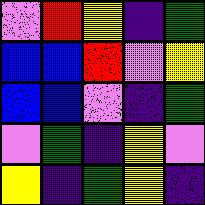[["violet", "red", "yellow", "indigo", "green"], ["blue", "blue", "red", "violet", "yellow"], ["blue", "blue", "violet", "indigo", "green"], ["violet", "green", "indigo", "yellow", "violet"], ["yellow", "indigo", "green", "yellow", "indigo"]]